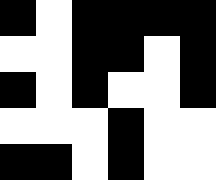[["black", "white", "black", "black", "black", "black"], ["white", "white", "black", "black", "white", "black"], ["black", "white", "black", "white", "white", "black"], ["white", "white", "white", "black", "white", "white"], ["black", "black", "white", "black", "white", "white"]]